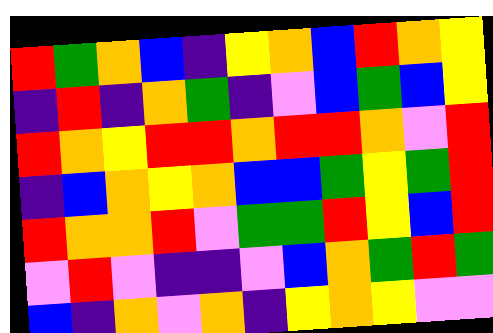[["red", "green", "orange", "blue", "indigo", "yellow", "orange", "blue", "red", "orange", "yellow"], ["indigo", "red", "indigo", "orange", "green", "indigo", "violet", "blue", "green", "blue", "yellow"], ["red", "orange", "yellow", "red", "red", "orange", "red", "red", "orange", "violet", "red"], ["indigo", "blue", "orange", "yellow", "orange", "blue", "blue", "green", "yellow", "green", "red"], ["red", "orange", "orange", "red", "violet", "green", "green", "red", "yellow", "blue", "red"], ["violet", "red", "violet", "indigo", "indigo", "violet", "blue", "orange", "green", "red", "green"], ["blue", "indigo", "orange", "violet", "orange", "indigo", "yellow", "orange", "yellow", "violet", "violet"]]